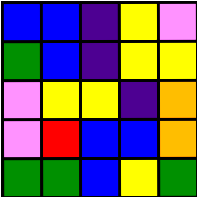[["blue", "blue", "indigo", "yellow", "violet"], ["green", "blue", "indigo", "yellow", "yellow"], ["violet", "yellow", "yellow", "indigo", "orange"], ["violet", "red", "blue", "blue", "orange"], ["green", "green", "blue", "yellow", "green"]]